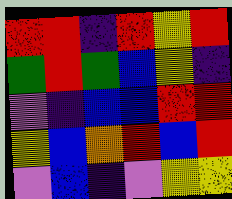[["red", "red", "indigo", "red", "yellow", "red"], ["green", "red", "green", "blue", "yellow", "indigo"], ["violet", "indigo", "blue", "blue", "red", "red"], ["yellow", "blue", "orange", "red", "blue", "red"], ["violet", "blue", "indigo", "violet", "yellow", "yellow"]]